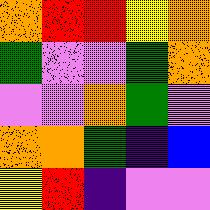[["orange", "red", "red", "yellow", "orange"], ["green", "violet", "violet", "green", "orange"], ["violet", "violet", "orange", "green", "violet"], ["orange", "orange", "green", "indigo", "blue"], ["yellow", "red", "indigo", "violet", "violet"]]